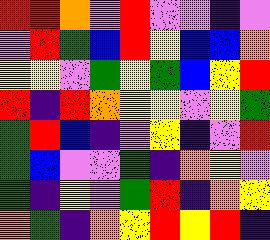[["red", "red", "orange", "violet", "red", "violet", "violet", "indigo", "violet"], ["violet", "red", "green", "blue", "red", "yellow", "blue", "blue", "orange"], ["yellow", "yellow", "violet", "green", "yellow", "green", "blue", "yellow", "red"], ["red", "indigo", "red", "orange", "yellow", "yellow", "violet", "yellow", "green"], ["green", "red", "blue", "indigo", "violet", "yellow", "indigo", "violet", "red"], ["green", "blue", "violet", "violet", "green", "indigo", "orange", "yellow", "violet"], ["green", "indigo", "yellow", "violet", "green", "red", "indigo", "orange", "yellow"], ["orange", "green", "indigo", "orange", "yellow", "red", "yellow", "red", "indigo"]]